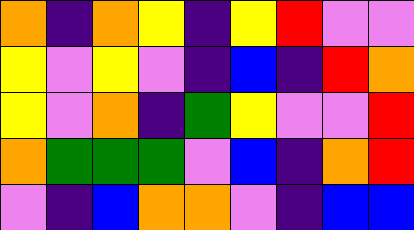[["orange", "indigo", "orange", "yellow", "indigo", "yellow", "red", "violet", "violet"], ["yellow", "violet", "yellow", "violet", "indigo", "blue", "indigo", "red", "orange"], ["yellow", "violet", "orange", "indigo", "green", "yellow", "violet", "violet", "red"], ["orange", "green", "green", "green", "violet", "blue", "indigo", "orange", "red"], ["violet", "indigo", "blue", "orange", "orange", "violet", "indigo", "blue", "blue"]]